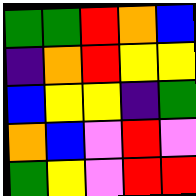[["green", "green", "red", "orange", "blue"], ["indigo", "orange", "red", "yellow", "yellow"], ["blue", "yellow", "yellow", "indigo", "green"], ["orange", "blue", "violet", "red", "violet"], ["green", "yellow", "violet", "red", "red"]]